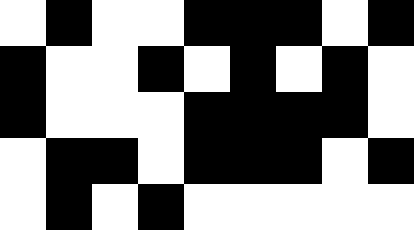[["white", "black", "white", "white", "black", "black", "black", "white", "black"], ["black", "white", "white", "black", "white", "black", "white", "black", "white"], ["black", "white", "white", "white", "black", "black", "black", "black", "white"], ["white", "black", "black", "white", "black", "black", "black", "white", "black"], ["white", "black", "white", "black", "white", "white", "white", "white", "white"]]